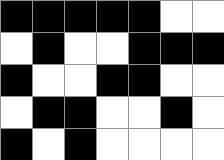[["black", "black", "black", "black", "black", "white", "white"], ["white", "black", "white", "white", "black", "black", "black"], ["black", "white", "white", "black", "black", "white", "white"], ["white", "black", "black", "white", "white", "black", "white"], ["black", "white", "black", "white", "white", "white", "white"]]